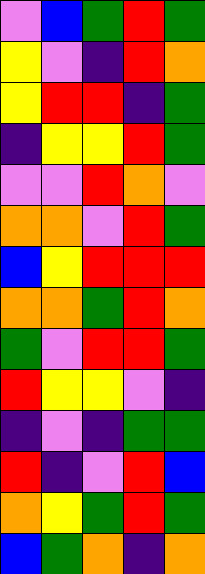[["violet", "blue", "green", "red", "green"], ["yellow", "violet", "indigo", "red", "orange"], ["yellow", "red", "red", "indigo", "green"], ["indigo", "yellow", "yellow", "red", "green"], ["violet", "violet", "red", "orange", "violet"], ["orange", "orange", "violet", "red", "green"], ["blue", "yellow", "red", "red", "red"], ["orange", "orange", "green", "red", "orange"], ["green", "violet", "red", "red", "green"], ["red", "yellow", "yellow", "violet", "indigo"], ["indigo", "violet", "indigo", "green", "green"], ["red", "indigo", "violet", "red", "blue"], ["orange", "yellow", "green", "red", "green"], ["blue", "green", "orange", "indigo", "orange"]]